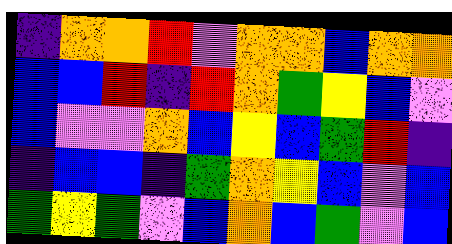[["indigo", "orange", "orange", "red", "violet", "orange", "orange", "blue", "orange", "orange"], ["blue", "blue", "red", "indigo", "red", "orange", "green", "yellow", "blue", "violet"], ["blue", "violet", "violet", "orange", "blue", "yellow", "blue", "green", "red", "indigo"], ["indigo", "blue", "blue", "indigo", "green", "orange", "yellow", "blue", "violet", "blue"], ["green", "yellow", "green", "violet", "blue", "orange", "blue", "green", "violet", "blue"]]